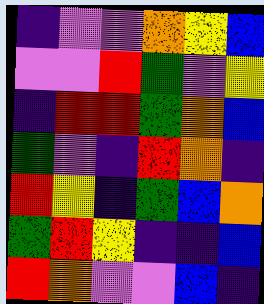[["indigo", "violet", "violet", "orange", "yellow", "blue"], ["violet", "violet", "red", "green", "violet", "yellow"], ["indigo", "red", "red", "green", "orange", "blue"], ["green", "violet", "indigo", "red", "orange", "indigo"], ["red", "yellow", "indigo", "green", "blue", "orange"], ["green", "red", "yellow", "indigo", "indigo", "blue"], ["red", "orange", "violet", "violet", "blue", "indigo"]]